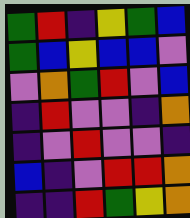[["green", "red", "indigo", "yellow", "green", "blue"], ["green", "blue", "yellow", "blue", "blue", "violet"], ["violet", "orange", "green", "red", "violet", "blue"], ["indigo", "red", "violet", "violet", "indigo", "orange"], ["indigo", "violet", "red", "violet", "violet", "indigo"], ["blue", "indigo", "violet", "red", "red", "orange"], ["indigo", "indigo", "red", "green", "yellow", "orange"]]